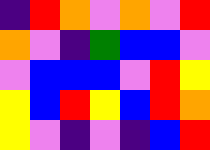[["indigo", "red", "orange", "violet", "orange", "violet", "red"], ["orange", "violet", "indigo", "green", "blue", "blue", "violet"], ["violet", "blue", "blue", "blue", "violet", "red", "yellow"], ["yellow", "blue", "red", "yellow", "blue", "red", "orange"], ["yellow", "violet", "indigo", "violet", "indigo", "blue", "red"]]